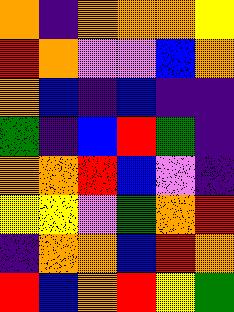[["orange", "indigo", "orange", "orange", "orange", "yellow"], ["red", "orange", "violet", "violet", "blue", "orange"], ["orange", "blue", "indigo", "blue", "indigo", "indigo"], ["green", "indigo", "blue", "red", "green", "indigo"], ["orange", "orange", "red", "blue", "violet", "indigo"], ["yellow", "yellow", "violet", "green", "orange", "red"], ["indigo", "orange", "orange", "blue", "red", "orange"], ["red", "blue", "orange", "red", "yellow", "green"]]